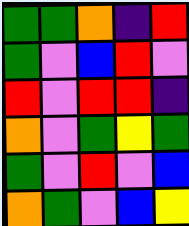[["green", "green", "orange", "indigo", "red"], ["green", "violet", "blue", "red", "violet"], ["red", "violet", "red", "red", "indigo"], ["orange", "violet", "green", "yellow", "green"], ["green", "violet", "red", "violet", "blue"], ["orange", "green", "violet", "blue", "yellow"]]